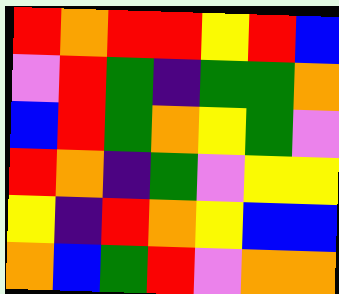[["red", "orange", "red", "red", "yellow", "red", "blue"], ["violet", "red", "green", "indigo", "green", "green", "orange"], ["blue", "red", "green", "orange", "yellow", "green", "violet"], ["red", "orange", "indigo", "green", "violet", "yellow", "yellow"], ["yellow", "indigo", "red", "orange", "yellow", "blue", "blue"], ["orange", "blue", "green", "red", "violet", "orange", "orange"]]